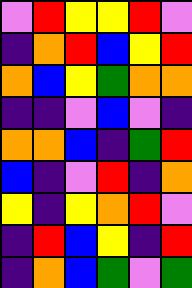[["violet", "red", "yellow", "yellow", "red", "violet"], ["indigo", "orange", "red", "blue", "yellow", "red"], ["orange", "blue", "yellow", "green", "orange", "orange"], ["indigo", "indigo", "violet", "blue", "violet", "indigo"], ["orange", "orange", "blue", "indigo", "green", "red"], ["blue", "indigo", "violet", "red", "indigo", "orange"], ["yellow", "indigo", "yellow", "orange", "red", "violet"], ["indigo", "red", "blue", "yellow", "indigo", "red"], ["indigo", "orange", "blue", "green", "violet", "green"]]